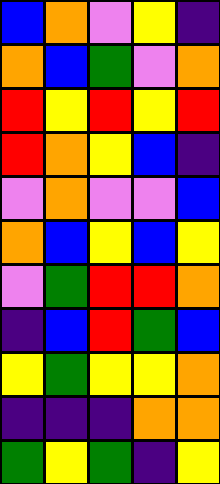[["blue", "orange", "violet", "yellow", "indigo"], ["orange", "blue", "green", "violet", "orange"], ["red", "yellow", "red", "yellow", "red"], ["red", "orange", "yellow", "blue", "indigo"], ["violet", "orange", "violet", "violet", "blue"], ["orange", "blue", "yellow", "blue", "yellow"], ["violet", "green", "red", "red", "orange"], ["indigo", "blue", "red", "green", "blue"], ["yellow", "green", "yellow", "yellow", "orange"], ["indigo", "indigo", "indigo", "orange", "orange"], ["green", "yellow", "green", "indigo", "yellow"]]